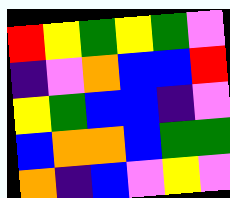[["red", "yellow", "green", "yellow", "green", "violet"], ["indigo", "violet", "orange", "blue", "blue", "red"], ["yellow", "green", "blue", "blue", "indigo", "violet"], ["blue", "orange", "orange", "blue", "green", "green"], ["orange", "indigo", "blue", "violet", "yellow", "violet"]]